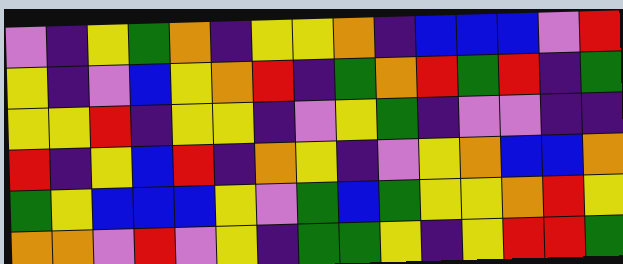[["violet", "indigo", "yellow", "green", "orange", "indigo", "yellow", "yellow", "orange", "indigo", "blue", "blue", "blue", "violet", "red"], ["yellow", "indigo", "violet", "blue", "yellow", "orange", "red", "indigo", "green", "orange", "red", "green", "red", "indigo", "green"], ["yellow", "yellow", "red", "indigo", "yellow", "yellow", "indigo", "violet", "yellow", "green", "indigo", "violet", "violet", "indigo", "indigo"], ["red", "indigo", "yellow", "blue", "red", "indigo", "orange", "yellow", "indigo", "violet", "yellow", "orange", "blue", "blue", "orange"], ["green", "yellow", "blue", "blue", "blue", "yellow", "violet", "green", "blue", "green", "yellow", "yellow", "orange", "red", "yellow"], ["orange", "orange", "violet", "red", "violet", "yellow", "indigo", "green", "green", "yellow", "indigo", "yellow", "red", "red", "green"]]